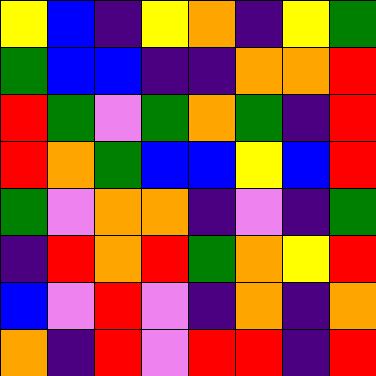[["yellow", "blue", "indigo", "yellow", "orange", "indigo", "yellow", "green"], ["green", "blue", "blue", "indigo", "indigo", "orange", "orange", "red"], ["red", "green", "violet", "green", "orange", "green", "indigo", "red"], ["red", "orange", "green", "blue", "blue", "yellow", "blue", "red"], ["green", "violet", "orange", "orange", "indigo", "violet", "indigo", "green"], ["indigo", "red", "orange", "red", "green", "orange", "yellow", "red"], ["blue", "violet", "red", "violet", "indigo", "orange", "indigo", "orange"], ["orange", "indigo", "red", "violet", "red", "red", "indigo", "red"]]